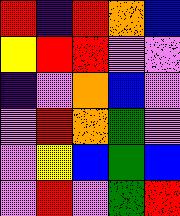[["red", "indigo", "red", "orange", "blue"], ["yellow", "red", "red", "violet", "violet"], ["indigo", "violet", "orange", "blue", "violet"], ["violet", "red", "orange", "green", "violet"], ["violet", "yellow", "blue", "green", "blue"], ["violet", "red", "violet", "green", "red"]]